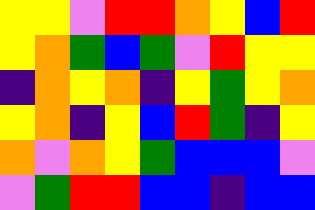[["yellow", "yellow", "violet", "red", "red", "orange", "yellow", "blue", "red"], ["yellow", "orange", "green", "blue", "green", "violet", "red", "yellow", "yellow"], ["indigo", "orange", "yellow", "orange", "indigo", "yellow", "green", "yellow", "orange"], ["yellow", "orange", "indigo", "yellow", "blue", "red", "green", "indigo", "yellow"], ["orange", "violet", "orange", "yellow", "green", "blue", "blue", "blue", "violet"], ["violet", "green", "red", "red", "blue", "blue", "indigo", "blue", "blue"]]